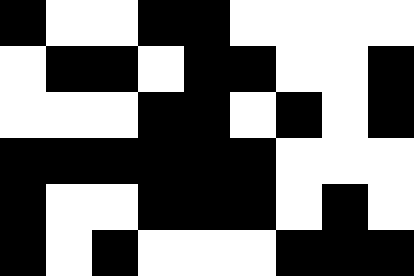[["black", "white", "white", "black", "black", "white", "white", "white", "white"], ["white", "black", "black", "white", "black", "black", "white", "white", "black"], ["white", "white", "white", "black", "black", "white", "black", "white", "black"], ["black", "black", "black", "black", "black", "black", "white", "white", "white"], ["black", "white", "white", "black", "black", "black", "white", "black", "white"], ["black", "white", "black", "white", "white", "white", "black", "black", "black"]]